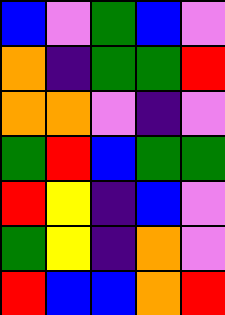[["blue", "violet", "green", "blue", "violet"], ["orange", "indigo", "green", "green", "red"], ["orange", "orange", "violet", "indigo", "violet"], ["green", "red", "blue", "green", "green"], ["red", "yellow", "indigo", "blue", "violet"], ["green", "yellow", "indigo", "orange", "violet"], ["red", "blue", "blue", "orange", "red"]]